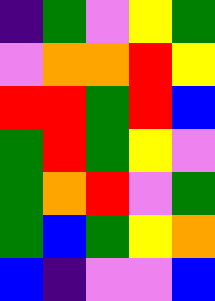[["indigo", "green", "violet", "yellow", "green"], ["violet", "orange", "orange", "red", "yellow"], ["red", "red", "green", "red", "blue"], ["green", "red", "green", "yellow", "violet"], ["green", "orange", "red", "violet", "green"], ["green", "blue", "green", "yellow", "orange"], ["blue", "indigo", "violet", "violet", "blue"]]